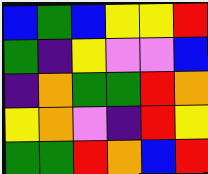[["blue", "green", "blue", "yellow", "yellow", "red"], ["green", "indigo", "yellow", "violet", "violet", "blue"], ["indigo", "orange", "green", "green", "red", "orange"], ["yellow", "orange", "violet", "indigo", "red", "yellow"], ["green", "green", "red", "orange", "blue", "red"]]